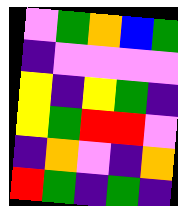[["violet", "green", "orange", "blue", "green"], ["indigo", "violet", "violet", "violet", "violet"], ["yellow", "indigo", "yellow", "green", "indigo"], ["yellow", "green", "red", "red", "violet"], ["indigo", "orange", "violet", "indigo", "orange"], ["red", "green", "indigo", "green", "indigo"]]